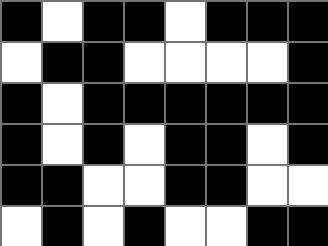[["black", "white", "black", "black", "white", "black", "black", "black"], ["white", "black", "black", "white", "white", "white", "white", "black"], ["black", "white", "black", "black", "black", "black", "black", "black"], ["black", "white", "black", "white", "black", "black", "white", "black"], ["black", "black", "white", "white", "black", "black", "white", "white"], ["white", "black", "white", "black", "white", "white", "black", "black"]]